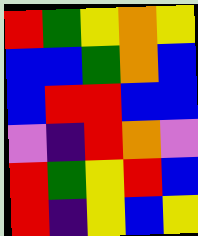[["red", "green", "yellow", "orange", "yellow"], ["blue", "blue", "green", "orange", "blue"], ["blue", "red", "red", "blue", "blue"], ["violet", "indigo", "red", "orange", "violet"], ["red", "green", "yellow", "red", "blue"], ["red", "indigo", "yellow", "blue", "yellow"]]